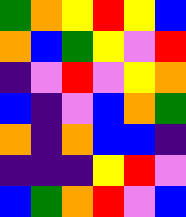[["green", "orange", "yellow", "red", "yellow", "blue"], ["orange", "blue", "green", "yellow", "violet", "red"], ["indigo", "violet", "red", "violet", "yellow", "orange"], ["blue", "indigo", "violet", "blue", "orange", "green"], ["orange", "indigo", "orange", "blue", "blue", "indigo"], ["indigo", "indigo", "indigo", "yellow", "red", "violet"], ["blue", "green", "orange", "red", "violet", "blue"]]